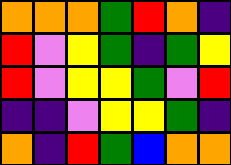[["orange", "orange", "orange", "green", "red", "orange", "indigo"], ["red", "violet", "yellow", "green", "indigo", "green", "yellow"], ["red", "violet", "yellow", "yellow", "green", "violet", "red"], ["indigo", "indigo", "violet", "yellow", "yellow", "green", "indigo"], ["orange", "indigo", "red", "green", "blue", "orange", "orange"]]